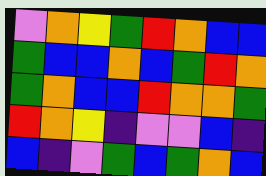[["violet", "orange", "yellow", "green", "red", "orange", "blue", "blue"], ["green", "blue", "blue", "orange", "blue", "green", "red", "orange"], ["green", "orange", "blue", "blue", "red", "orange", "orange", "green"], ["red", "orange", "yellow", "indigo", "violet", "violet", "blue", "indigo"], ["blue", "indigo", "violet", "green", "blue", "green", "orange", "blue"]]